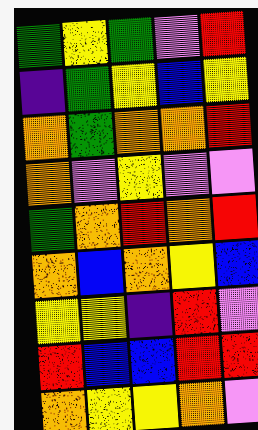[["green", "yellow", "green", "violet", "red"], ["indigo", "green", "yellow", "blue", "yellow"], ["orange", "green", "orange", "orange", "red"], ["orange", "violet", "yellow", "violet", "violet"], ["green", "orange", "red", "orange", "red"], ["orange", "blue", "orange", "yellow", "blue"], ["yellow", "yellow", "indigo", "red", "violet"], ["red", "blue", "blue", "red", "red"], ["orange", "yellow", "yellow", "orange", "violet"]]